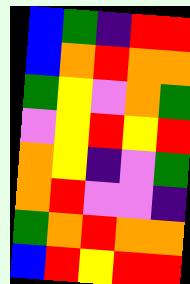[["blue", "green", "indigo", "red", "red"], ["blue", "orange", "red", "orange", "orange"], ["green", "yellow", "violet", "orange", "green"], ["violet", "yellow", "red", "yellow", "red"], ["orange", "yellow", "indigo", "violet", "green"], ["orange", "red", "violet", "violet", "indigo"], ["green", "orange", "red", "orange", "orange"], ["blue", "red", "yellow", "red", "red"]]